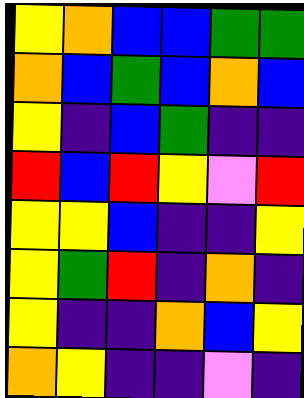[["yellow", "orange", "blue", "blue", "green", "green"], ["orange", "blue", "green", "blue", "orange", "blue"], ["yellow", "indigo", "blue", "green", "indigo", "indigo"], ["red", "blue", "red", "yellow", "violet", "red"], ["yellow", "yellow", "blue", "indigo", "indigo", "yellow"], ["yellow", "green", "red", "indigo", "orange", "indigo"], ["yellow", "indigo", "indigo", "orange", "blue", "yellow"], ["orange", "yellow", "indigo", "indigo", "violet", "indigo"]]